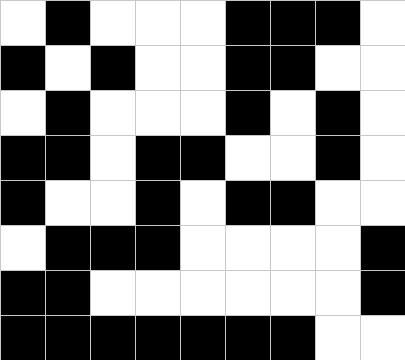[["white", "black", "white", "white", "white", "black", "black", "black", "white"], ["black", "white", "black", "white", "white", "black", "black", "white", "white"], ["white", "black", "white", "white", "white", "black", "white", "black", "white"], ["black", "black", "white", "black", "black", "white", "white", "black", "white"], ["black", "white", "white", "black", "white", "black", "black", "white", "white"], ["white", "black", "black", "black", "white", "white", "white", "white", "black"], ["black", "black", "white", "white", "white", "white", "white", "white", "black"], ["black", "black", "black", "black", "black", "black", "black", "white", "white"]]